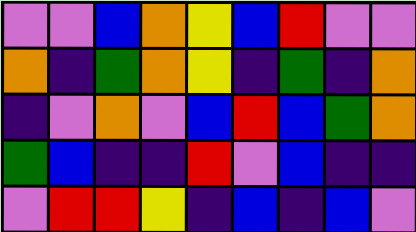[["violet", "violet", "blue", "orange", "yellow", "blue", "red", "violet", "violet"], ["orange", "indigo", "green", "orange", "yellow", "indigo", "green", "indigo", "orange"], ["indigo", "violet", "orange", "violet", "blue", "red", "blue", "green", "orange"], ["green", "blue", "indigo", "indigo", "red", "violet", "blue", "indigo", "indigo"], ["violet", "red", "red", "yellow", "indigo", "blue", "indigo", "blue", "violet"]]